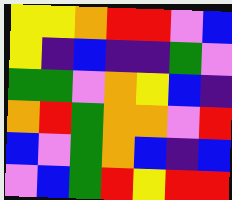[["yellow", "yellow", "orange", "red", "red", "violet", "blue"], ["yellow", "indigo", "blue", "indigo", "indigo", "green", "violet"], ["green", "green", "violet", "orange", "yellow", "blue", "indigo"], ["orange", "red", "green", "orange", "orange", "violet", "red"], ["blue", "violet", "green", "orange", "blue", "indigo", "blue"], ["violet", "blue", "green", "red", "yellow", "red", "red"]]